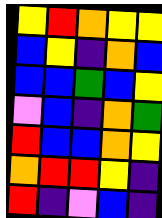[["yellow", "red", "orange", "yellow", "yellow"], ["blue", "yellow", "indigo", "orange", "blue"], ["blue", "blue", "green", "blue", "yellow"], ["violet", "blue", "indigo", "orange", "green"], ["red", "blue", "blue", "orange", "yellow"], ["orange", "red", "red", "yellow", "indigo"], ["red", "indigo", "violet", "blue", "indigo"]]